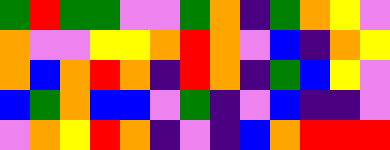[["green", "red", "green", "green", "violet", "violet", "green", "orange", "indigo", "green", "orange", "yellow", "violet"], ["orange", "violet", "violet", "yellow", "yellow", "orange", "red", "orange", "violet", "blue", "indigo", "orange", "yellow"], ["orange", "blue", "orange", "red", "orange", "indigo", "red", "orange", "indigo", "green", "blue", "yellow", "violet"], ["blue", "green", "orange", "blue", "blue", "violet", "green", "indigo", "violet", "blue", "indigo", "indigo", "violet"], ["violet", "orange", "yellow", "red", "orange", "indigo", "violet", "indigo", "blue", "orange", "red", "red", "red"]]